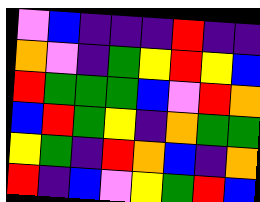[["violet", "blue", "indigo", "indigo", "indigo", "red", "indigo", "indigo"], ["orange", "violet", "indigo", "green", "yellow", "red", "yellow", "blue"], ["red", "green", "green", "green", "blue", "violet", "red", "orange"], ["blue", "red", "green", "yellow", "indigo", "orange", "green", "green"], ["yellow", "green", "indigo", "red", "orange", "blue", "indigo", "orange"], ["red", "indigo", "blue", "violet", "yellow", "green", "red", "blue"]]